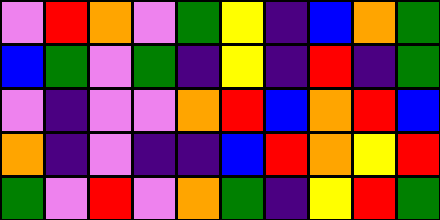[["violet", "red", "orange", "violet", "green", "yellow", "indigo", "blue", "orange", "green"], ["blue", "green", "violet", "green", "indigo", "yellow", "indigo", "red", "indigo", "green"], ["violet", "indigo", "violet", "violet", "orange", "red", "blue", "orange", "red", "blue"], ["orange", "indigo", "violet", "indigo", "indigo", "blue", "red", "orange", "yellow", "red"], ["green", "violet", "red", "violet", "orange", "green", "indigo", "yellow", "red", "green"]]